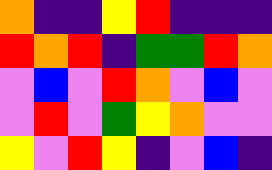[["orange", "indigo", "indigo", "yellow", "red", "indigo", "indigo", "indigo"], ["red", "orange", "red", "indigo", "green", "green", "red", "orange"], ["violet", "blue", "violet", "red", "orange", "violet", "blue", "violet"], ["violet", "red", "violet", "green", "yellow", "orange", "violet", "violet"], ["yellow", "violet", "red", "yellow", "indigo", "violet", "blue", "indigo"]]